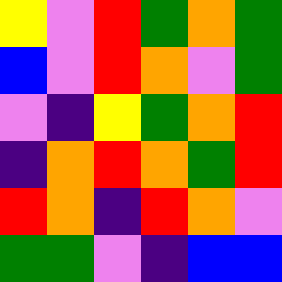[["yellow", "violet", "red", "green", "orange", "green"], ["blue", "violet", "red", "orange", "violet", "green"], ["violet", "indigo", "yellow", "green", "orange", "red"], ["indigo", "orange", "red", "orange", "green", "red"], ["red", "orange", "indigo", "red", "orange", "violet"], ["green", "green", "violet", "indigo", "blue", "blue"]]